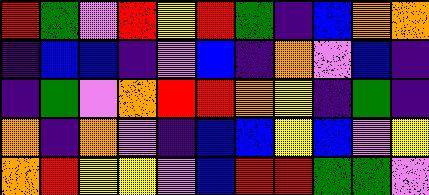[["red", "green", "violet", "red", "yellow", "red", "green", "indigo", "blue", "orange", "orange"], ["indigo", "blue", "blue", "indigo", "violet", "blue", "indigo", "orange", "violet", "blue", "indigo"], ["indigo", "green", "violet", "orange", "red", "red", "orange", "yellow", "indigo", "green", "indigo"], ["orange", "indigo", "orange", "violet", "indigo", "blue", "blue", "yellow", "blue", "violet", "yellow"], ["orange", "red", "yellow", "yellow", "violet", "blue", "red", "red", "green", "green", "violet"]]